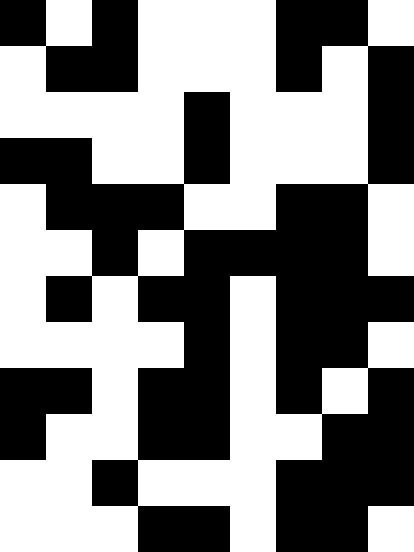[["black", "white", "black", "white", "white", "white", "black", "black", "white"], ["white", "black", "black", "white", "white", "white", "black", "white", "black"], ["white", "white", "white", "white", "black", "white", "white", "white", "black"], ["black", "black", "white", "white", "black", "white", "white", "white", "black"], ["white", "black", "black", "black", "white", "white", "black", "black", "white"], ["white", "white", "black", "white", "black", "black", "black", "black", "white"], ["white", "black", "white", "black", "black", "white", "black", "black", "black"], ["white", "white", "white", "white", "black", "white", "black", "black", "white"], ["black", "black", "white", "black", "black", "white", "black", "white", "black"], ["black", "white", "white", "black", "black", "white", "white", "black", "black"], ["white", "white", "black", "white", "white", "white", "black", "black", "black"], ["white", "white", "white", "black", "black", "white", "black", "black", "white"]]